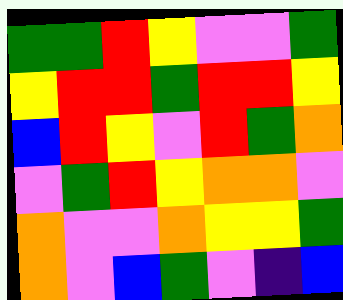[["green", "green", "red", "yellow", "violet", "violet", "green"], ["yellow", "red", "red", "green", "red", "red", "yellow"], ["blue", "red", "yellow", "violet", "red", "green", "orange"], ["violet", "green", "red", "yellow", "orange", "orange", "violet"], ["orange", "violet", "violet", "orange", "yellow", "yellow", "green"], ["orange", "violet", "blue", "green", "violet", "indigo", "blue"]]